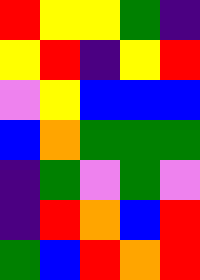[["red", "yellow", "yellow", "green", "indigo"], ["yellow", "red", "indigo", "yellow", "red"], ["violet", "yellow", "blue", "blue", "blue"], ["blue", "orange", "green", "green", "green"], ["indigo", "green", "violet", "green", "violet"], ["indigo", "red", "orange", "blue", "red"], ["green", "blue", "red", "orange", "red"]]